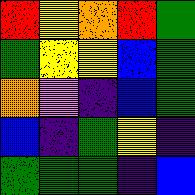[["red", "yellow", "orange", "red", "green"], ["green", "yellow", "yellow", "blue", "green"], ["orange", "violet", "indigo", "blue", "green"], ["blue", "indigo", "green", "yellow", "indigo"], ["green", "green", "green", "indigo", "blue"]]